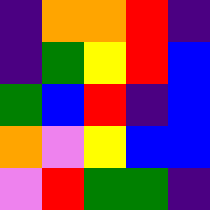[["indigo", "orange", "orange", "red", "indigo"], ["indigo", "green", "yellow", "red", "blue"], ["green", "blue", "red", "indigo", "blue"], ["orange", "violet", "yellow", "blue", "blue"], ["violet", "red", "green", "green", "indigo"]]